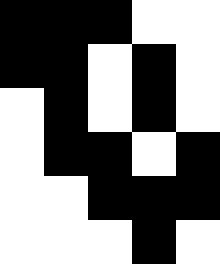[["black", "black", "black", "white", "white"], ["black", "black", "white", "black", "white"], ["white", "black", "white", "black", "white"], ["white", "black", "black", "white", "black"], ["white", "white", "black", "black", "black"], ["white", "white", "white", "black", "white"]]